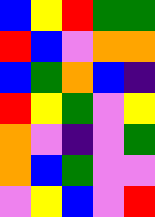[["blue", "yellow", "red", "green", "green"], ["red", "blue", "violet", "orange", "orange"], ["blue", "green", "orange", "blue", "indigo"], ["red", "yellow", "green", "violet", "yellow"], ["orange", "violet", "indigo", "violet", "green"], ["orange", "blue", "green", "violet", "violet"], ["violet", "yellow", "blue", "violet", "red"]]